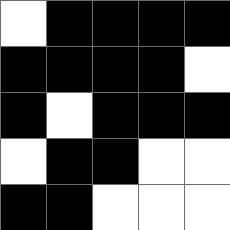[["white", "black", "black", "black", "black"], ["black", "black", "black", "black", "white"], ["black", "white", "black", "black", "black"], ["white", "black", "black", "white", "white"], ["black", "black", "white", "white", "white"]]